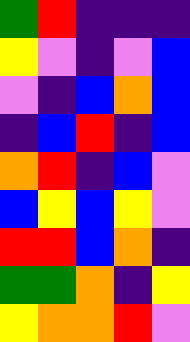[["green", "red", "indigo", "indigo", "indigo"], ["yellow", "violet", "indigo", "violet", "blue"], ["violet", "indigo", "blue", "orange", "blue"], ["indigo", "blue", "red", "indigo", "blue"], ["orange", "red", "indigo", "blue", "violet"], ["blue", "yellow", "blue", "yellow", "violet"], ["red", "red", "blue", "orange", "indigo"], ["green", "green", "orange", "indigo", "yellow"], ["yellow", "orange", "orange", "red", "violet"]]